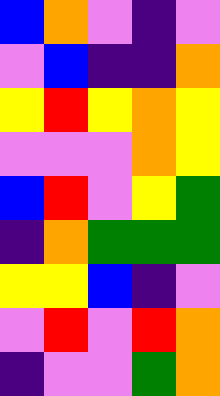[["blue", "orange", "violet", "indigo", "violet"], ["violet", "blue", "indigo", "indigo", "orange"], ["yellow", "red", "yellow", "orange", "yellow"], ["violet", "violet", "violet", "orange", "yellow"], ["blue", "red", "violet", "yellow", "green"], ["indigo", "orange", "green", "green", "green"], ["yellow", "yellow", "blue", "indigo", "violet"], ["violet", "red", "violet", "red", "orange"], ["indigo", "violet", "violet", "green", "orange"]]